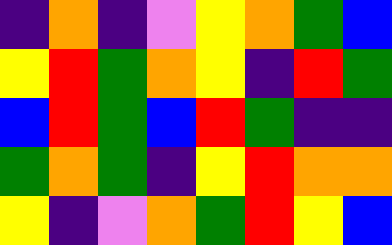[["indigo", "orange", "indigo", "violet", "yellow", "orange", "green", "blue"], ["yellow", "red", "green", "orange", "yellow", "indigo", "red", "green"], ["blue", "red", "green", "blue", "red", "green", "indigo", "indigo"], ["green", "orange", "green", "indigo", "yellow", "red", "orange", "orange"], ["yellow", "indigo", "violet", "orange", "green", "red", "yellow", "blue"]]